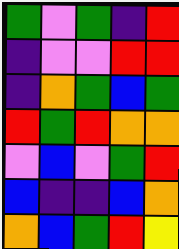[["green", "violet", "green", "indigo", "red"], ["indigo", "violet", "violet", "red", "red"], ["indigo", "orange", "green", "blue", "green"], ["red", "green", "red", "orange", "orange"], ["violet", "blue", "violet", "green", "red"], ["blue", "indigo", "indigo", "blue", "orange"], ["orange", "blue", "green", "red", "yellow"]]